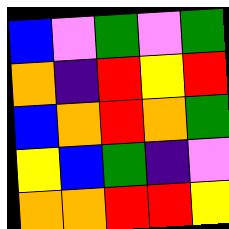[["blue", "violet", "green", "violet", "green"], ["orange", "indigo", "red", "yellow", "red"], ["blue", "orange", "red", "orange", "green"], ["yellow", "blue", "green", "indigo", "violet"], ["orange", "orange", "red", "red", "yellow"]]